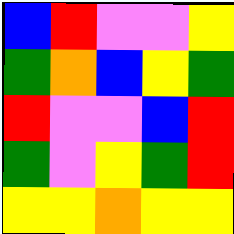[["blue", "red", "violet", "violet", "yellow"], ["green", "orange", "blue", "yellow", "green"], ["red", "violet", "violet", "blue", "red"], ["green", "violet", "yellow", "green", "red"], ["yellow", "yellow", "orange", "yellow", "yellow"]]